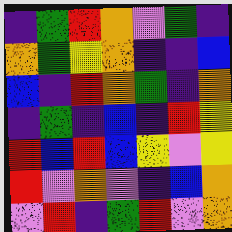[["indigo", "green", "red", "orange", "violet", "green", "indigo"], ["orange", "green", "yellow", "orange", "indigo", "indigo", "blue"], ["blue", "indigo", "red", "orange", "green", "indigo", "orange"], ["indigo", "green", "indigo", "blue", "indigo", "red", "yellow"], ["red", "blue", "red", "blue", "yellow", "violet", "yellow"], ["red", "violet", "orange", "violet", "indigo", "blue", "orange"], ["violet", "red", "indigo", "green", "red", "violet", "orange"]]